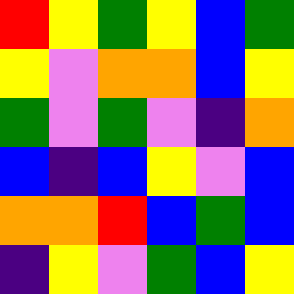[["red", "yellow", "green", "yellow", "blue", "green"], ["yellow", "violet", "orange", "orange", "blue", "yellow"], ["green", "violet", "green", "violet", "indigo", "orange"], ["blue", "indigo", "blue", "yellow", "violet", "blue"], ["orange", "orange", "red", "blue", "green", "blue"], ["indigo", "yellow", "violet", "green", "blue", "yellow"]]